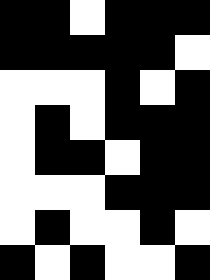[["black", "black", "white", "black", "black", "black"], ["black", "black", "black", "black", "black", "white"], ["white", "white", "white", "black", "white", "black"], ["white", "black", "white", "black", "black", "black"], ["white", "black", "black", "white", "black", "black"], ["white", "white", "white", "black", "black", "black"], ["white", "black", "white", "white", "black", "white"], ["black", "white", "black", "white", "white", "black"]]